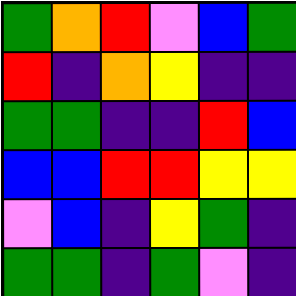[["green", "orange", "red", "violet", "blue", "green"], ["red", "indigo", "orange", "yellow", "indigo", "indigo"], ["green", "green", "indigo", "indigo", "red", "blue"], ["blue", "blue", "red", "red", "yellow", "yellow"], ["violet", "blue", "indigo", "yellow", "green", "indigo"], ["green", "green", "indigo", "green", "violet", "indigo"]]